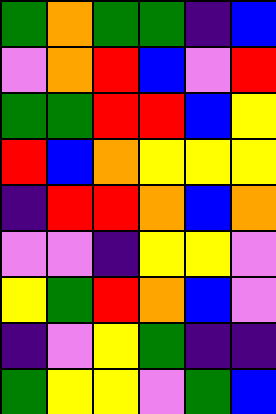[["green", "orange", "green", "green", "indigo", "blue"], ["violet", "orange", "red", "blue", "violet", "red"], ["green", "green", "red", "red", "blue", "yellow"], ["red", "blue", "orange", "yellow", "yellow", "yellow"], ["indigo", "red", "red", "orange", "blue", "orange"], ["violet", "violet", "indigo", "yellow", "yellow", "violet"], ["yellow", "green", "red", "orange", "blue", "violet"], ["indigo", "violet", "yellow", "green", "indigo", "indigo"], ["green", "yellow", "yellow", "violet", "green", "blue"]]